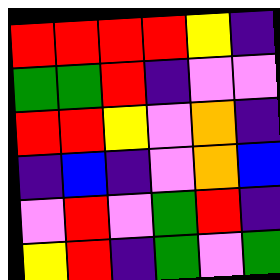[["red", "red", "red", "red", "yellow", "indigo"], ["green", "green", "red", "indigo", "violet", "violet"], ["red", "red", "yellow", "violet", "orange", "indigo"], ["indigo", "blue", "indigo", "violet", "orange", "blue"], ["violet", "red", "violet", "green", "red", "indigo"], ["yellow", "red", "indigo", "green", "violet", "green"]]